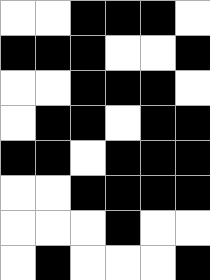[["white", "white", "black", "black", "black", "white"], ["black", "black", "black", "white", "white", "black"], ["white", "white", "black", "black", "black", "white"], ["white", "black", "black", "white", "black", "black"], ["black", "black", "white", "black", "black", "black"], ["white", "white", "black", "black", "black", "black"], ["white", "white", "white", "black", "white", "white"], ["white", "black", "white", "white", "white", "black"]]